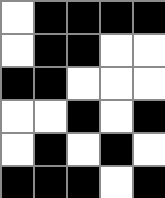[["white", "black", "black", "black", "black"], ["white", "black", "black", "white", "white"], ["black", "black", "white", "white", "white"], ["white", "white", "black", "white", "black"], ["white", "black", "white", "black", "white"], ["black", "black", "black", "white", "black"]]